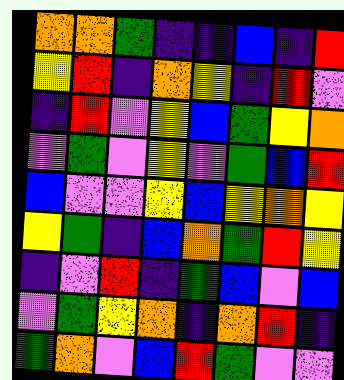[["orange", "orange", "green", "indigo", "indigo", "blue", "indigo", "red"], ["yellow", "red", "indigo", "orange", "yellow", "indigo", "red", "violet"], ["indigo", "red", "violet", "yellow", "blue", "green", "yellow", "orange"], ["violet", "green", "violet", "yellow", "violet", "green", "blue", "red"], ["blue", "violet", "violet", "yellow", "blue", "yellow", "orange", "yellow"], ["yellow", "green", "indigo", "blue", "orange", "green", "red", "yellow"], ["indigo", "violet", "red", "indigo", "green", "blue", "violet", "blue"], ["violet", "green", "yellow", "orange", "indigo", "orange", "red", "indigo"], ["green", "orange", "violet", "blue", "red", "green", "violet", "violet"]]